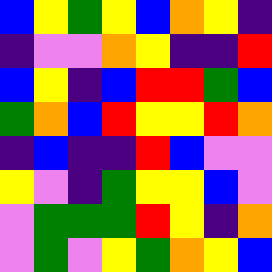[["blue", "yellow", "green", "yellow", "blue", "orange", "yellow", "indigo"], ["indigo", "violet", "violet", "orange", "yellow", "indigo", "indigo", "red"], ["blue", "yellow", "indigo", "blue", "red", "red", "green", "blue"], ["green", "orange", "blue", "red", "yellow", "yellow", "red", "orange"], ["indigo", "blue", "indigo", "indigo", "red", "blue", "violet", "violet"], ["yellow", "violet", "indigo", "green", "yellow", "yellow", "blue", "violet"], ["violet", "green", "green", "green", "red", "yellow", "indigo", "orange"], ["violet", "green", "violet", "yellow", "green", "orange", "yellow", "blue"]]